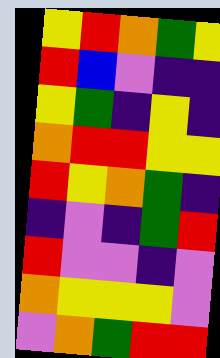[["yellow", "red", "orange", "green", "yellow"], ["red", "blue", "violet", "indigo", "indigo"], ["yellow", "green", "indigo", "yellow", "indigo"], ["orange", "red", "red", "yellow", "yellow"], ["red", "yellow", "orange", "green", "indigo"], ["indigo", "violet", "indigo", "green", "red"], ["red", "violet", "violet", "indigo", "violet"], ["orange", "yellow", "yellow", "yellow", "violet"], ["violet", "orange", "green", "red", "red"]]